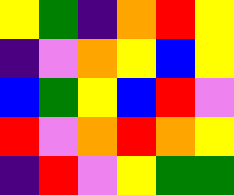[["yellow", "green", "indigo", "orange", "red", "yellow"], ["indigo", "violet", "orange", "yellow", "blue", "yellow"], ["blue", "green", "yellow", "blue", "red", "violet"], ["red", "violet", "orange", "red", "orange", "yellow"], ["indigo", "red", "violet", "yellow", "green", "green"]]